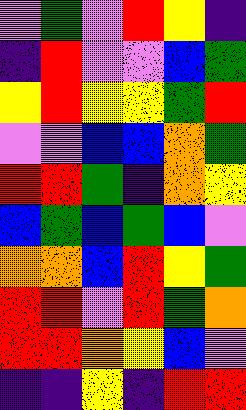[["violet", "green", "violet", "red", "yellow", "indigo"], ["indigo", "red", "violet", "violet", "blue", "green"], ["yellow", "red", "yellow", "yellow", "green", "red"], ["violet", "violet", "blue", "blue", "orange", "green"], ["red", "red", "green", "indigo", "orange", "yellow"], ["blue", "green", "blue", "green", "blue", "violet"], ["orange", "orange", "blue", "red", "yellow", "green"], ["red", "red", "violet", "red", "green", "orange"], ["red", "red", "orange", "yellow", "blue", "violet"], ["indigo", "indigo", "yellow", "indigo", "red", "red"]]